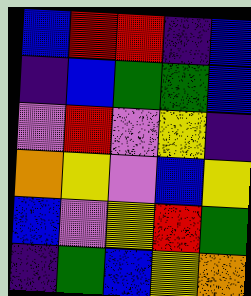[["blue", "red", "red", "indigo", "blue"], ["indigo", "blue", "green", "green", "blue"], ["violet", "red", "violet", "yellow", "indigo"], ["orange", "yellow", "violet", "blue", "yellow"], ["blue", "violet", "yellow", "red", "green"], ["indigo", "green", "blue", "yellow", "orange"]]